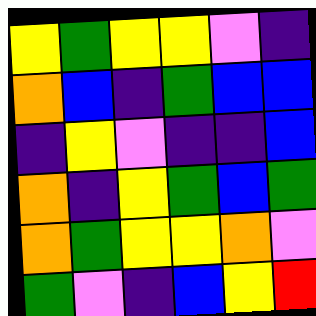[["yellow", "green", "yellow", "yellow", "violet", "indigo"], ["orange", "blue", "indigo", "green", "blue", "blue"], ["indigo", "yellow", "violet", "indigo", "indigo", "blue"], ["orange", "indigo", "yellow", "green", "blue", "green"], ["orange", "green", "yellow", "yellow", "orange", "violet"], ["green", "violet", "indigo", "blue", "yellow", "red"]]